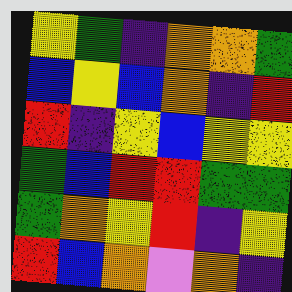[["yellow", "green", "indigo", "orange", "orange", "green"], ["blue", "yellow", "blue", "orange", "indigo", "red"], ["red", "indigo", "yellow", "blue", "yellow", "yellow"], ["green", "blue", "red", "red", "green", "green"], ["green", "orange", "yellow", "red", "indigo", "yellow"], ["red", "blue", "orange", "violet", "orange", "indigo"]]